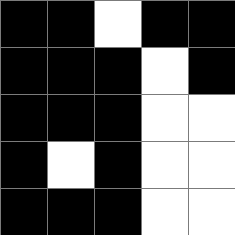[["black", "black", "white", "black", "black"], ["black", "black", "black", "white", "black"], ["black", "black", "black", "white", "white"], ["black", "white", "black", "white", "white"], ["black", "black", "black", "white", "white"]]